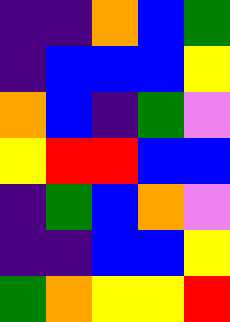[["indigo", "indigo", "orange", "blue", "green"], ["indigo", "blue", "blue", "blue", "yellow"], ["orange", "blue", "indigo", "green", "violet"], ["yellow", "red", "red", "blue", "blue"], ["indigo", "green", "blue", "orange", "violet"], ["indigo", "indigo", "blue", "blue", "yellow"], ["green", "orange", "yellow", "yellow", "red"]]